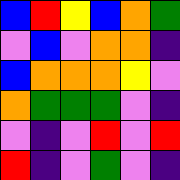[["blue", "red", "yellow", "blue", "orange", "green"], ["violet", "blue", "violet", "orange", "orange", "indigo"], ["blue", "orange", "orange", "orange", "yellow", "violet"], ["orange", "green", "green", "green", "violet", "indigo"], ["violet", "indigo", "violet", "red", "violet", "red"], ["red", "indigo", "violet", "green", "violet", "indigo"]]